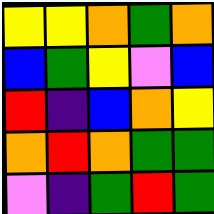[["yellow", "yellow", "orange", "green", "orange"], ["blue", "green", "yellow", "violet", "blue"], ["red", "indigo", "blue", "orange", "yellow"], ["orange", "red", "orange", "green", "green"], ["violet", "indigo", "green", "red", "green"]]